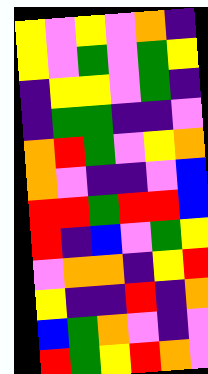[["yellow", "violet", "yellow", "violet", "orange", "indigo"], ["yellow", "violet", "green", "violet", "green", "yellow"], ["indigo", "yellow", "yellow", "violet", "green", "indigo"], ["indigo", "green", "green", "indigo", "indigo", "violet"], ["orange", "red", "green", "violet", "yellow", "orange"], ["orange", "violet", "indigo", "indigo", "violet", "blue"], ["red", "red", "green", "red", "red", "blue"], ["red", "indigo", "blue", "violet", "green", "yellow"], ["violet", "orange", "orange", "indigo", "yellow", "red"], ["yellow", "indigo", "indigo", "red", "indigo", "orange"], ["blue", "green", "orange", "violet", "indigo", "violet"], ["red", "green", "yellow", "red", "orange", "violet"]]